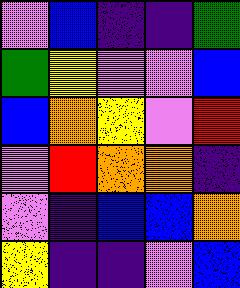[["violet", "blue", "indigo", "indigo", "green"], ["green", "yellow", "violet", "violet", "blue"], ["blue", "orange", "yellow", "violet", "red"], ["violet", "red", "orange", "orange", "indigo"], ["violet", "indigo", "blue", "blue", "orange"], ["yellow", "indigo", "indigo", "violet", "blue"]]